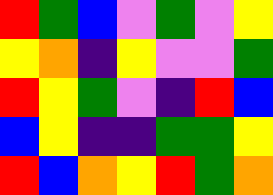[["red", "green", "blue", "violet", "green", "violet", "yellow"], ["yellow", "orange", "indigo", "yellow", "violet", "violet", "green"], ["red", "yellow", "green", "violet", "indigo", "red", "blue"], ["blue", "yellow", "indigo", "indigo", "green", "green", "yellow"], ["red", "blue", "orange", "yellow", "red", "green", "orange"]]